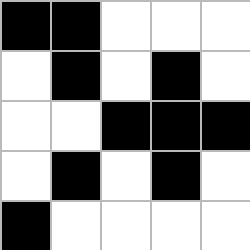[["black", "black", "white", "white", "white"], ["white", "black", "white", "black", "white"], ["white", "white", "black", "black", "black"], ["white", "black", "white", "black", "white"], ["black", "white", "white", "white", "white"]]